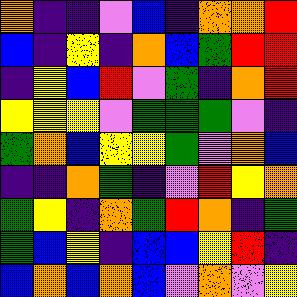[["orange", "indigo", "indigo", "violet", "blue", "indigo", "orange", "orange", "red"], ["blue", "indigo", "yellow", "indigo", "orange", "blue", "green", "red", "red"], ["indigo", "yellow", "blue", "red", "violet", "green", "indigo", "orange", "red"], ["yellow", "yellow", "yellow", "violet", "green", "green", "green", "violet", "indigo"], ["green", "orange", "blue", "yellow", "yellow", "green", "violet", "orange", "blue"], ["indigo", "indigo", "orange", "green", "indigo", "violet", "red", "yellow", "orange"], ["green", "yellow", "indigo", "orange", "green", "red", "orange", "indigo", "green"], ["green", "blue", "yellow", "indigo", "blue", "blue", "yellow", "red", "indigo"], ["blue", "orange", "blue", "orange", "blue", "violet", "orange", "violet", "yellow"]]